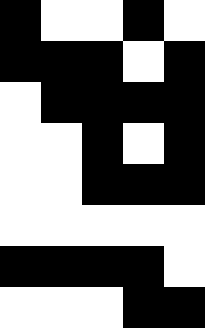[["black", "white", "white", "black", "white"], ["black", "black", "black", "white", "black"], ["white", "black", "black", "black", "black"], ["white", "white", "black", "white", "black"], ["white", "white", "black", "black", "black"], ["white", "white", "white", "white", "white"], ["black", "black", "black", "black", "white"], ["white", "white", "white", "black", "black"]]